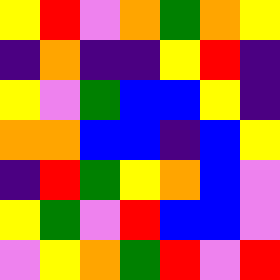[["yellow", "red", "violet", "orange", "green", "orange", "yellow"], ["indigo", "orange", "indigo", "indigo", "yellow", "red", "indigo"], ["yellow", "violet", "green", "blue", "blue", "yellow", "indigo"], ["orange", "orange", "blue", "blue", "indigo", "blue", "yellow"], ["indigo", "red", "green", "yellow", "orange", "blue", "violet"], ["yellow", "green", "violet", "red", "blue", "blue", "violet"], ["violet", "yellow", "orange", "green", "red", "violet", "red"]]